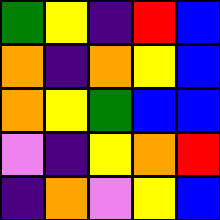[["green", "yellow", "indigo", "red", "blue"], ["orange", "indigo", "orange", "yellow", "blue"], ["orange", "yellow", "green", "blue", "blue"], ["violet", "indigo", "yellow", "orange", "red"], ["indigo", "orange", "violet", "yellow", "blue"]]